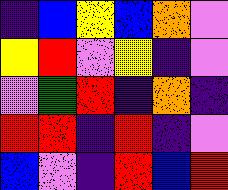[["indigo", "blue", "yellow", "blue", "orange", "violet"], ["yellow", "red", "violet", "yellow", "indigo", "violet"], ["violet", "green", "red", "indigo", "orange", "indigo"], ["red", "red", "indigo", "red", "indigo", "violet"], ["blue", "violet", "indigo", "red", "blue", "red"]]